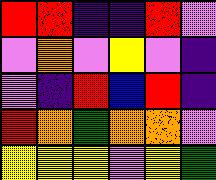[["red", "red", "indigo", "indigo", "red", "violet"], ["violet", "orange", "violet", "yellow", "violet", "indigo"], ["violet", "indigo", "red", "blue", "red", "indigo"], ["red", "orange", "green", "orange", "orange", "violet"], ["yellow", "yellow", "yellow", "violet", "yellow", "green"]]